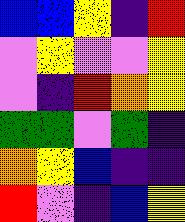[["blue", "blue", "yellow", "indigo", "red"], ["violet", "yellow", "violet", "violet", "yellow"], ["violet", "indigo", "red", "orange", "yellow"], ["green", "green", "violet", "green", "indigo"], ["orange", "yellow", "blue", "indigo", "indigo"], ["red", "violet", "indigo", "blue", "yellow"]]